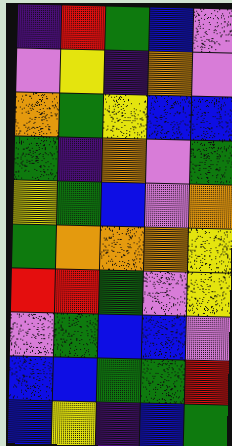[["indigo", "red", "green", "blue", "violet"], ["violet", "yellow", "indigo", "orange", "violet"], ["orange", "green", "yellow", "blue", "blue"], ["green", "indigo", "orange", "violet", "green"], ["yellow", "green", "blue", "violet", "orange"], ["green", "orange", "orange", "orange", "yellow"], ["red", "red", "green", "violet", "yellow"], ["violet", "green", "blue", "blue", "violet"], ["blue", "blue", "green", "green", "red"], ["blue", "yellow", "indigo", "blue", "green"]]